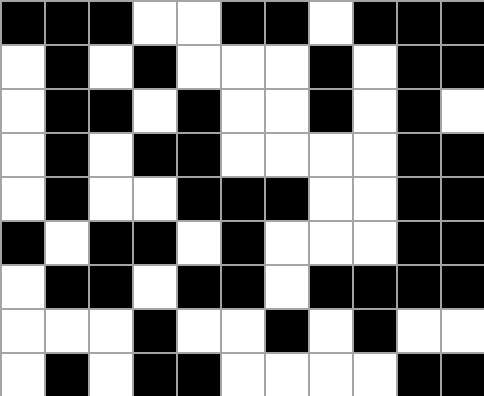[["black", "black", "black", "white", "white", "black", "black", "white", "black", "black", "black"], ["white", "black", "white", "black", "white", "white", "white", "black", "white", "black", "black"], ["white", "black", "black", "white", "black", "white", "white", "black", "white", "black", "white"], ["white", "black", "white", "black", "black", "white", "white", "white", "white", "black", "black"], ["white", "black", "white", "white", "black", "black", "black", "white", "white", "black", "black"], ["black", "white", "black", "black", "white", "black", "white", "white", "white", "black", "black"], ["white", "black", "black", "white", "black", "black", "white", "black", "black", "black", "black"], ["white", "white", "white", "black", "white", "white", "black", "white", "black", "white", "white"], ["white", "black", "white", "black", "black", "white", "white", "white", "white", "black", "black"]]